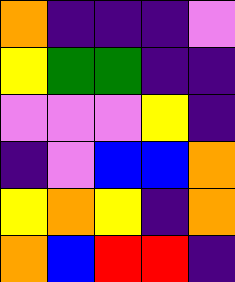[["orange", "indigo", "indigo", "indigo", "violet"], ["yellow", "green", "green", "indigo", "indigo"], ["violet", "violet", "violet", "yellow", "indigo"], ["indigo", "violet", "blue", "blue", "orange"], ["yellow", "orange", "yellow", "indigo", "orange"], ["orange", "blue", "red", "red", "indigo"]]